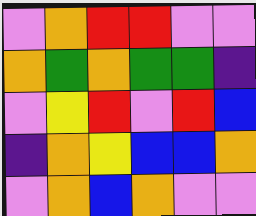[["violet", "orange", "red", "red", "violet", "violet"], ["orange", "green", "orange", "green", "green", "indigo"], ["violet", "yellow", "red", "violet", "red", "blue"], ["indigo", "orange", "yellow", "blue", "blue", "orange"], ["violet", "orange", "blue", "orange", "violet", "violet"]]